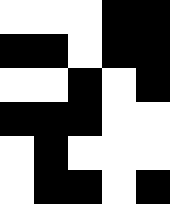[["white", "white", "white", "black", "black"], ["black", "black", "white", "black", "black"], ["white", "white", "black", "white", "black"], ["black", "black", "black", "white", "white"], ["white", "black", "white", "white", "white"], ["white", "black", "black", "white", "black"]]